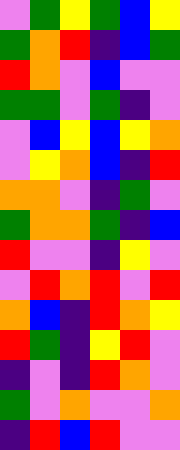[["violet", "green", "yellow", "green", "blue", "yellow"], ["green", "orange", "red", "indigo", "blue", "green"], ["red", "orange", "violet", "blue", "violet", "violet"], ["green", "green", "violet", "green", "indigo", "violet"], ["violet", "blue", "yellow", "blue", "yellow", "orange"], ["violet", "yellow", "orange", "blue", "indigo", "red"], ["orange", "orange", "violet", "indigo", "green", "violet"], ["green", "orange", "orange", "green", "indigo", "blue"], ["red", "violet", "violet", "indigo", "yellow", "violet"], ["violet", "red", "orange", "red", "violet", "red"], ["orange", "blue", "indigo", "red", "orange", "yellow"], ["red", "green", "indigo", "yellow", "red", "violet"], ["indigo", "violet", "indigo", "red", "orange", "violet"], ["green", "violet", "orange", "violet", "violet", "orange"], ["indigo", "red", "blue", "red", "violet", "violet"]]